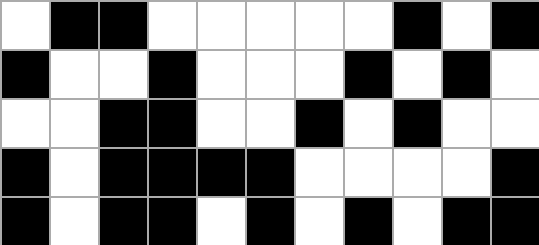[["white", "black", "black", "white", "white", "white", "white", "white", "black", "white", "black"], ["black", "white", "white", "black", "white", "white", "white", "black", "white", "black", "white"], ["white", "white", "black", "black", "white", "white", "black", "white", "black", "white", "white"], ["black", "white", "black", "black", "black", "black", "white", "white", "white", "white", "black"], ["black", "white", "black", "black", "white", "black", "white", "black", "white", "black", "black"]]